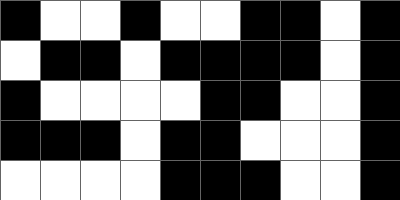[["black", "white", "white", "black", "white", "white", "black", "black", "white", "black"], ["white", "black", "black", "white", "black", "black", "black", "black", "white", "black"], ["black", "white", "white", "white", "white", "black", "black", "white", "white", "black"], ["black", "black", "black", "white", "black", "black", "white", "white", "white", "black"], ["white", "white", "white", "white", "black", "black", "black", "white", "white", "black"]]